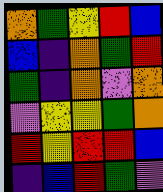[["orange", "green", "yellow", "red", "blue"], ["blue", "indigo", "orange", "green", "red"], ["green", "indigo", "orange", "violet", "orange"], ["violet", "yellow", "yellow", "green", "orange"], ["red", "yellow", "red", "red", "blue"], ["indigo", "blue", "red", "green", "violet"]]